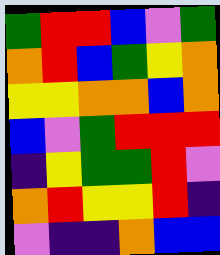[["green", "red", "red", "blue", "violet", "green"], ["orange", "red", "blue", "green", "yellow", "orange"], ["yellow", "yellow", "orange", "orange", "blue", "orange"], ["blue", "violet", "green", "red", "red", "red"], ["indigo", "yellow", "green", "green", "red", "violet"], ["orange", "red", "yellow", "yellow", "red", "indigo"], ["violet", "indigo", "indigo", "orange", "blue", "blue"]]